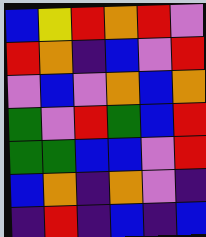[["blue", "yellow", "red", "orange", "red", "violet"], ["red", "orange", "indigo", "blue", "violet", "red"], ["violet", "blue", "violet", "orange", "blue", "orange"], ["green", "violet", "red", "green", "blue", "red"], ["green", "green", "blue", "blue", "violet", "red"], ["blue", "orange", "indigo", "orange", "violet", "indigo"], ["indigo", "red", "indigo", "blue", "indigo", "blue"]]